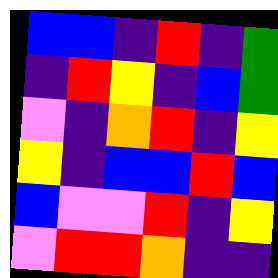[["blue", "blue", "indigo", "red", "indigo", "green"], ["indigo", "red", "yellow", "indigo", "blue", "green"], ["violet", "indigo", "orange", "red", "indigo", "yellow"], ["yellow", "indigo", "blue", "blue", "red", "blue"], ["blue", "violet", "violet", "red", "indigo", "yellow"], ["violet", "red", "red", "orange", "indigo", "indigo"]]